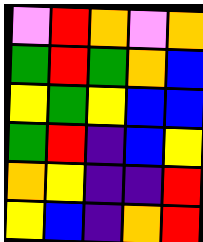[["violet", "red", "orange", "violet", "orange"], ["green", "red", "green", "orange", "blue"], ["yellow", "green", "yellow", "blue", "blue"], ["green", "red", "indigo", "blue", "yellow"], ["orange", "yellow", "indigo", "indigo", "red"], ["yellow", "blue", "indigo", "orange", "red"]]